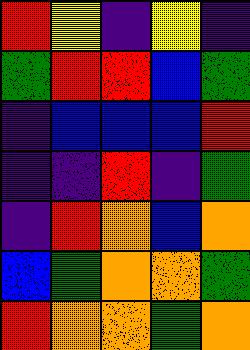[["red", "yellow", "indigo", "yellow", "indigo"], ["green", "red", "red", "blue", "green"], ["indigo", "blue", "blue", "blue", "red"], ["indigo", "indigo", "red", "indigo", "green"], ["indigo", "red", "orange", "blue", "orange"], ["blue", "green", "orange", "orange", "green"], ["red", "orange", "orange", "green", "orange"]]